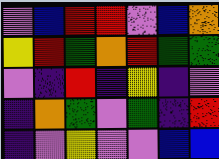[["violet", "blue", "red", "red", "violet", "blue", "orange"], ["yellow", "red", "green", "orange", "red", "green", "green"], ["violet", "indigo", "red", "indigo", "yellow", "indigo", "violet"], ["indigo", "orange", "green", "violet", "green", "indigo", "red"], ["indigo", "violet", "yellow", "violet", "violet", "blue", "blue"]]